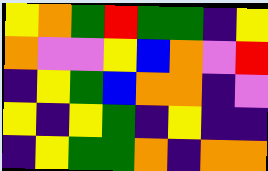[["yellow", "orange", "green", "red", "green", "green", "indigo", "yellow"], ["orange", "violet", "violet", "yellow", "blue", "orange", "violet", "red"], ["indigo", "yellow", "green", "blue", "orange", "orange", "indigo", "violet"], ["yellow", "indigo", "yellow", "green", "indigo", "yellow", "indigo", "indigo"], ["indigo", "yellow", "green", "green", "orange", "indigo", "orange", "orange"]]